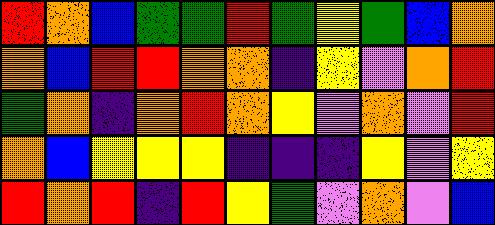[["red", "orange", "blue", "green", "green", "red", "green", "yellow", "green", "blue", "orange"], ["orange", "blue", "red", "red", "orange", "orange", "indigo", "yellow", "violet", "orange", "red"], ["green", "orange", "indigo", "orange", "red", "orange", "yellow", "violet", "orange", "violet", "red"], ["orange", "blue", "yellow", "yellow", "yellow", "indigo", "indigo", "indigo", "yellow", "violet", "yellow"], ["red", "orange", "red", "indigo", "red", "yellow", "green", "violet", "orange", "violet", "blue"]]